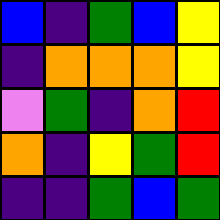[["blue", "indigo", "green", "blue", "yellow"], ["indigo", "orange", "orange", "orange", "yellow"], ["violet", "green", "indigo", "orange", "red"], ["orange", "indigo", "yellow", "green", "red"], ["indigo", "indigo", "green", "blue", "green"]]